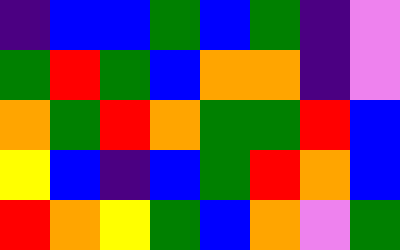[["indigo", "blue", "blue", "green", "blue", "green", "indigo", "violet"], ["green", "red", "green", "blue", "orange", "orange", "indigo", "violet"], ["orange", "green", "red", "orange", "green", "green", "red", "blue"], ["yellow", "blue", "indigo", "blue", "green", "red", "orange", "blue"], ["red", "orange", "yellow", "green", "blue", "orange", "violet", "green"]]